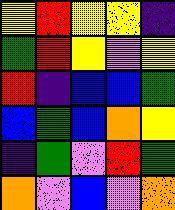[["yellow", "red", "yellow", "yellow", "indigo"], ["green", "red", "yellow", "violet", "yellow"], ["red", "indigo", "blue", "blue", "green"], ["blue", "green", "blue", "orange", "yellow"], ["indigo", "green", "violet", "red", "green"], ["orange", "violet", "blue", "violet", "orange"]]